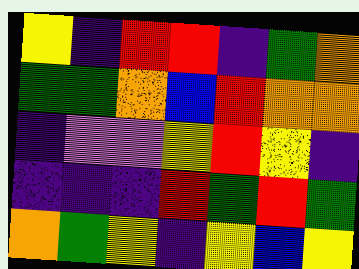[["yellow", "indigo", "red", "red", "indigo", "green", "orange"], ["green", "green", "orange", "blue", "red", "orange", "orange"], ["indigo", "violet", "violet", "yellow", "red", "yellow", "indigo"], ["indigo", "indigo", "indigo", "red", "green", "red", "green"], ["orange", "green", "yellow", "indigo", "yellow", "blue", "yellow"]]